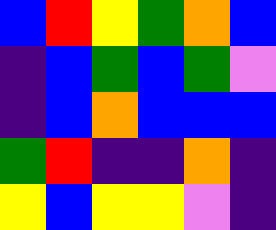[["blue", "red", "yellow", "green", "orange", "blue"], ["indigo", "blue", "green", "blue", "green", "violet"], ["indigo", "blue", "orange", "blue", "blue", "blue"], ["green", "red", "indigo", "indigo", "orange", "indigo"], ["yellow", "blue", "yellow", "yellow", "violet", "indigo"]]